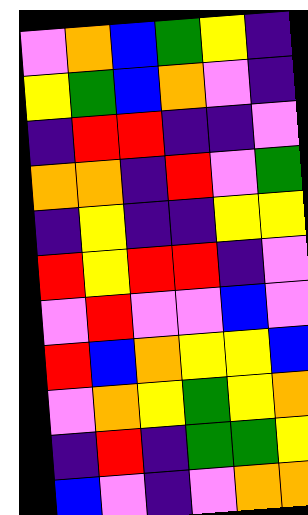[["violet", "orange", "blue", "green", "yellow", "indigo"], ["yellow", "green", "blue", "orange", "violet", "indigo"], ["indigo", "red", "red", "indigo", "indigo", "violet"], ["orange", "orange", "indigo", "red", "violet", "green"], ["indigo", "yellow", "indigo", "indigo", "yellow", "yellow"], ["red", "yellow", "red", "red", "indigo", "violet"], ["violet", "red", "violet", "violet", "blue", "violet"], ["red", "blue", "orange", "yellow", "yellow", "blue"], ["violet", "orange", "yellow", "green", "yellow", "orange"], ["indigo", "red", "indigo", "green", "green", "yellow"], ["blue", "violet", "indigo", "violet", "orange", "orange"]]